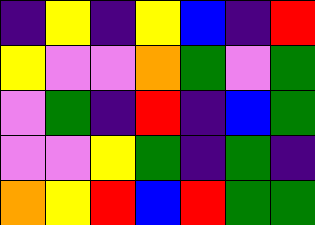[["indigo", "yellow", "indigo", "yellow", "blue", "indigo", "red"], ["yellow", "violet", "violet", "orange", "green", "violet", "green"], ["violet", "green", "indigo", "red", "indigo", "blue", "green"], ["violet", "violet", "yellow", "green", "indigo", "green", "indigo"], ["orange", "yellow", "red", "blue", "red", "green", "green"]]